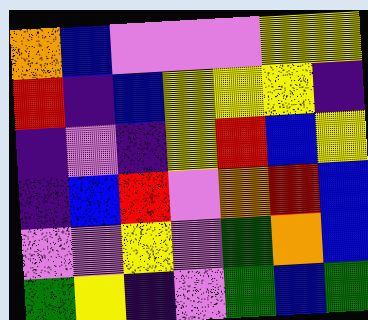[["orange", "blue", "violet", "violet", "violet", "yellow", "yellow"], ["red", "indigo", "blue", "yellow", "yellow", "yellow", "indigo"], ["indigo", "violet", "indigo", "yellow", "red", "blue", "yellow"], ["indigo", "blue", "red", "violet", "orange", "red", "blue"], ["violet", "violet", "yellow", "violet", "green", "orange", "blue"], ["green", "yellow", "indigo", "violet", "green", "blue", "green"]]